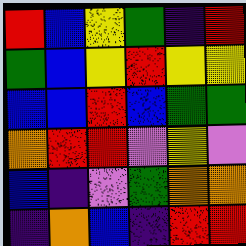[["red", "blue", "yellow", "green", "indigo", "red"], ["green", "blue", "yellow", "red", "yellow", "yellow"], ["blue", "blue", "red", "blue", "green", "green"], ["orange", "red", "red", "violet", "yellow", "violet"], ["blue", "indigo", "violet", "green", "orange", "orange"], ["indigo", "orange", "blue", "indigo", "red", "red"]]